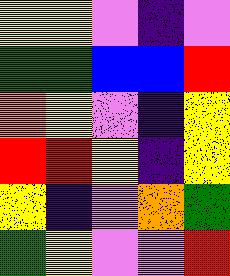[["yellow", "yellow", "violet", "indigo", "violet"], ["green", "green", "blue", "blue", "red"], ["orange", "yellow", "violet", "indigo", "yellow"], ["red", "red", "yellow", "indigo", "yellow"], ["yellow", "indigo", "violet", "orange", "green"], ["green", "yellow", "violet", "violet", "red"]]